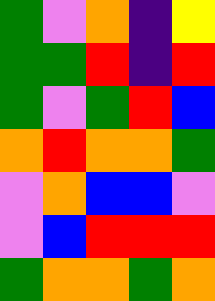[["green", "violet", "orange", "indigo", "yellow"], ["green", "green", "red", "indigo", "red"], ["green", "violet", "green", "red", "blue"], ["orange", "red", "orange", "orange", "green"], ["violet", "orange", "blue", "blue", "violet"], ["violet", "blue", "red", "red", "red"], ["green", "orange", "orange", "green", "orange"]]